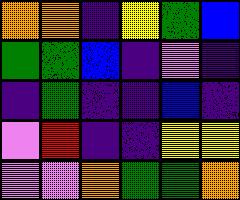[["orange", "orange", "indigo", "yellow", "green", "blue"], ["green", "green", "blue", "indigo", "violet", "indigo"], ["indigo", "green", "indigo", "indigo", "blue", "indigo"], ["violet", "red", "indigo", "indigo", "yellow", "yellow"], ["violet", "violet", "orange", "green", "green", "orange"]]